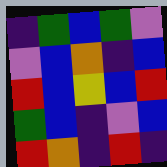[["indigo", "green", "blue", "green", "violet"], ["violet", "blue", "orange", "indigo", "blue"], ["red", "blue", "yellow", "blue", "red"], ["green", "blue", "indigo", "violet", "blue"], ["red", "orange", "indigo", "red", "indigo"]]